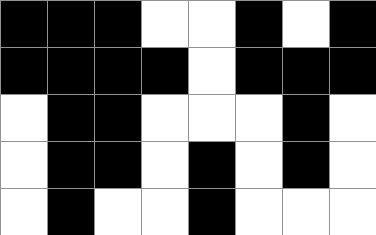[["black", "black", "black", "white", "white", "black", "white", "black"], ["black", "black", "black", "black", "white", "black", "black", "black"], ["white", "black", "black", "white", "white", "white", "black", "white"], ["white", "black", "black", "white", "black", "white", "black", "white"], ["white", "black", "white", "white", "black", "white", "white", "white"]]